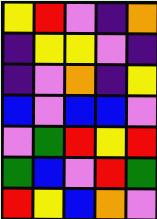[["yellow", "red", "violet", "indigo", "orange"], ["indigo", "yellow", "yellow", "violet", "indigo"], ["indigo", "violet", "orange", "indigo", "yellow"], ["blue", "violet", "blue", "blue", "violet"], ["violet", "green", "red", "yellow", "red"], ["green", "blue", "violet", "red", "green"], ["red", "yellow", "blue", "orange", "violet"]]